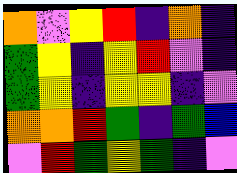[["orange", "violet", "yellow", "red", "indigo", "orange", "indigo"], ["green", "yellow", "indigo", "yellow", "red", "violet", "indigo"], ["green", "yellow", "indigo", "yellow", "yellow", "indigo", "violet"], ["orange", "orange", "red", "green", "indigo", "green", "blue"], ["violet", "red", "green", "yellow", "green", "indigo", "violet"]]